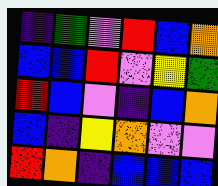[["indigo", "green", "violet", "red", "blue", "orange"], ["blue", "blue", "red", "violet", "yellow", "green"], ["red", "blue", "violet", "indigo", "blue", "orange"], ["blue", "indigo", "yellow", "orange", "violet", "violet"], ["red", "orange", "indigo", "blue", "blue", "blue"]]